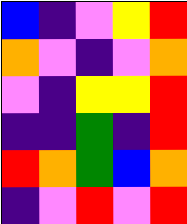[["blue", "indigo", "violet", "yellow", "red"], ["orange", "violet", "indigo", "violet", "orange"], ["violet", "indigo", "yellow", "yellow", "red"], ["indigo", "indigo", "green", "indigo", "red"], ["red", "orange", "green", "blue", "orange"], ["indigo", "violet", "red", "violet", "red"]]